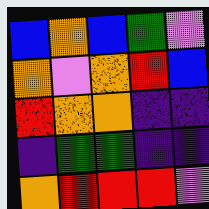[["blue", "orange", "blue", "green", "violet"], ["orange", "violet", "orange", "red", "blue"], ["red", "orange", "orange", "indigo", "indigo"], ["indigo", "green", "green", "indigo", "indigo"], ["orange", "red", "red", "red", "violet"]]